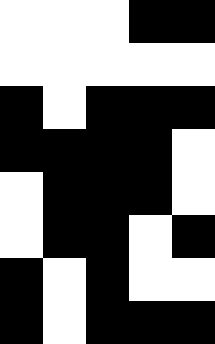[["white", "white", "white", "black", "black"], ["white", "white", "white", "white", "white"], ["black", "white", "black", "black", "black"], ["black", "black", "black", "black", "white"], ["white", "black", "black", "black", "white"], ["white", "black", "black", "white", "black"], ["black", "white", "black", "white", "white"], ["black", "white", "black", "black", "black"]]